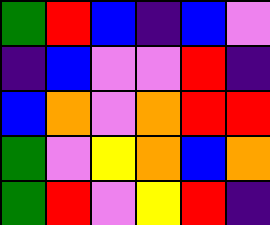[["green", "red", "blue", "indigo", "blue", "violet"], ["indigo", "blue", "violet", "violet", "red", "indigo"], ["blue", "orange", "violet", "orange", "red", "red"], ["green", "violet", "yellow", "orange", "blue", "orange"], ["green", "red", "violet", "yellow", "red", "indigo"]]